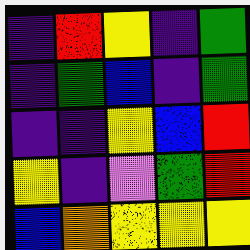[["indigo", "red", "yellow", "indigo", "green"], ["indigo", "green", "blue", "indigo", "green"], ["indigo", "indigo", "yellow", "blue", "red"], ["yellow", "indigo", "violet", "green", "red"], ["blue", "orange", "yellow", "yellow", "yellow"]]